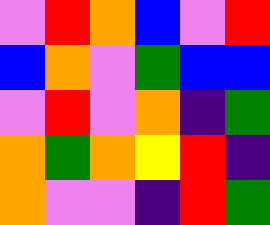[["violet", "red", "orange", "blue", "violet", "red"], ["blue", "orange", "violet", "green", "blue", "blue"], ["violet", "red", "violet", "orange", "indigo", "green"], ["orange", "green", "orange", "yellow", "red", "indigo"], ["orange", "violet", "violet", "indigo", "red", "green"]]